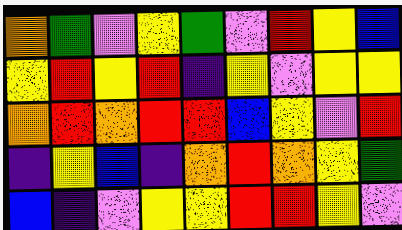[["orange", "green", "violet", "yellow", "green", "violet", "red", "yellow", "blue"], ["yellow", "red", "yellow", "red", "indigo", "yellow", "violet", "yellow", "yellow"], ["orange", "red", "orange", "red", "red", "blue", "yellow", "violet", "red"], ["indigo", "yellow", "blue", "indigo", "orange", "red", "orange", "yellow", "green"], ["blue", "indigo", "violet", "yellow", "yellow", "red", "red", "yellow", "violet"]]